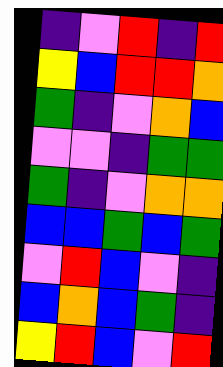[["indigo", "violet", "red", "indigo", "red"], ["yellow", "blue", "red", "red", "orange"], ["green", "indigo", "violet", "orange", "blue"], ["violet", "violet", "indigo", "green", "green"], ["green", "indigo", "violet", "orange", "orange"], ["blue", "blue", "green", "blue", "green"], ["violet", "red", "blue", "violet", "indigo"], ["blue", "orange", "blue", "green", "indigo"], ["yellow", "red", "blue", "violet", "red"]]